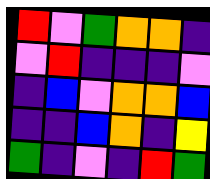[["red", "violet", "green", "orange", "orange", "indigo"], ["violet", "red", "indigo", "indigo", "indigo", "violet"], ["indigo", "blue", "violet", "orange", "orange", "blue"], ["indigo", "indigo", "blue", "orange", "indigo", "yellow"], ["green", "indigo", "violet", "indigo", "red", "green"]]